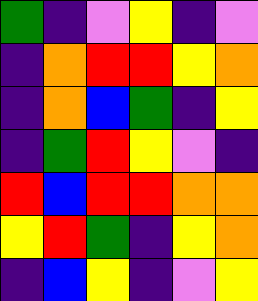[["green", "indigo", "violet", "yellow", "indigo", "violet"], ["indigo", "orange", "red", "red", "yellow", "orange"], ["indigo", "orange", "blue", "green", "indigo", "yellow"], ["indigo", "green", "red", "yellow", "violet", "indigo"], ["red", "blue", "red", "red", "orange", "orange"], ["yellow", "red", "green", "indigo", "yellow", "orange"], ["indigo", "blue", "yellow", "indigo", "violet", "yellow"]]